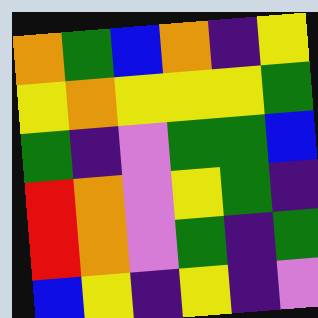[["orange", "green", "blue", "orange", "indigo", "yellow"], ["yellow", "orange", "yellow", "yellow", "yellow", "green"], ["green", "indigo", "violet", "green", "green", "blue"], ["red", "orange", "violet", "yellow", "green", "indigo"], ["red", "orange", "violet", "green", "indigo", "green"], ["blue", "yellow", "indigo", "yellow", "indigo", "violet"]]